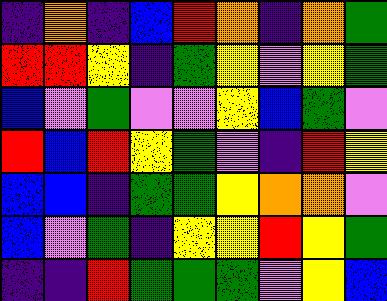[["indigo", "orange", "indigo", "blue", "red", "orange", "indigo", "orange", "green"], ["red", "red", "yellow", "indigo", "green", "yellow", "violet", "yellow", "green"], ["blue", "violet", "green", "violet", "violet", "yellow", "blue", "green", "violet"], ["red", "blue", "red", "yellow", "green", "violet", "indigo", "red", "yellow"], ["blue", "blue", "indigo", "green", "green", "yellow", "orange", "orange", "violet"], ["blue", "violet", "green", "indigo", "yellow", "yellow", "red", "yellow", "green"], ["indigo", "indigo", "red", "green", "green", "green", "violet", "yellow", "blue"]]